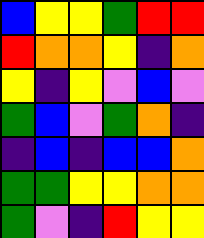[["blue", "yellow", "yellow", "green", "red", "red"], ["red", "orange", "orange", "yellow", "indigo", "orange"], ["yellow", "indigo", "yellow", "violet", "blue", "violet"], ["green", "blue", "violet", "green", "orange", "indigo"], ["indigo", "blue", "indigo", "blue", "blue", "orange"], ["green", "green", "yellow", "yellow", "orange", "orange"], ["green", "violet", "indigo", "red", "yellow", "yellow"]]